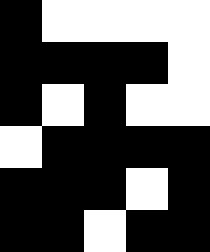[["black", "white", "white", "white", "white"], ["black", "black", "black", "black", "white"], ["black", "white", "black", "white", "white"], ["white", "black", "black", "black", "black"], ["black", "black", "black", "white", "black"], ["black", "black", "white", "black", "black"]]